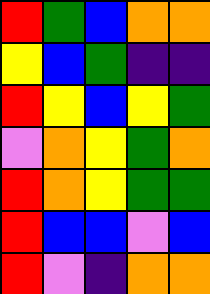[["red", "green", "blue", "orange", "orange"], ["yellow", "blue", "green", "indigo", "indigo"], ["red", "yellow", "blue", "yellow", "green"], ["violet", "orange", "yellow", "green", "orange"], ["red", "orange", "yellow", "green", "green"], ["red", "blue", "blue", "violet", "blue"], ["red", "violet", "indigo", "orange", "orange"]]